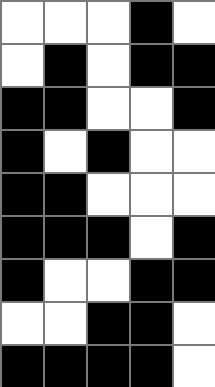[["white", "white", "white", "black", "white"], ["white", "black", "white", "black", "black"], ["black", "black", "white", "white", "black"], ["black", "white", "black", "white", "white"], ["black", "black", "white", "white", "white"], ["black", "black", "black", "white", "black"], ["black", "white", "white", "black", "black"], ["white", "white", "black", "black", "white"], ["black", "black", "black", "black", "white"]]